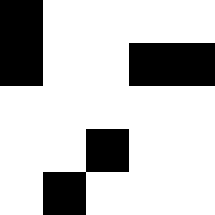[["black", "white", "white", "white", "white"], ["black", "white", "white", "black", "black"], ["white", "white", "white", "white", "white"], ["white", "white", "black", "white", "white"], ["white", "black", "white", "white", "white"]]